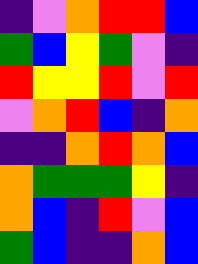[["indigo", "violet", "orange", "red", "red", "blue"], ["green", "blue", "yellow", "green", "violet", "indigo"], ["red", "yellow", "yellow", "red", "violet", "red"], ["violet", "orange", "red", "blue", "indigo", "orange"], ["indigo", "indigo", "orange", "red", "orange", "blue"], ["orange", "green", "green", "green", "yellow", "indigo"], ["orange", "blue", "indigo", "red", "violet", "blue"], ["green", "blue", "indigo", "indigo", "orange", "blue"]]